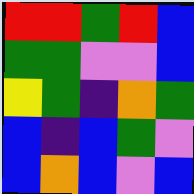[["red", "red", "green", "red", "blue"], ["green", "green", "violet", "violet", "blue"], ["yellow", "green", "indigo", "orange", "green"], ["blue", "indigo", "blue", "green", "violet"], ["blue", "orange", "blue", "violet", "blue"]]